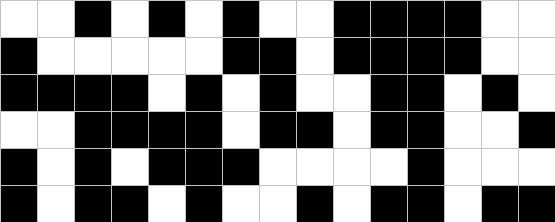[["white", "white", "black", "white", "black", "white", "black", "white", "white", "black", "black", "black", "black", "white", "white"], ["black", "white", "white", "white", "white", "white", "black", "black", "white", "black", "black", "black", "black", "white", "white"], ["black", "black", "black", "black", "white", "black", "white", "black", "white", "white", "black", "black", "white", "black", "white"], ["white", "white", "black", "black", "black", "black", "white", "black", "black", "white", "black", "black", "white", "white", "black"], ["black", "white", "black", "white", "black", "black", "black", "white", "white", "white", "white", "black", "white", "white", "white"], ["black", "white", "black", "black", "white", "black", "white", "white", "black", "white", "black", "black", "white", "black", "black"]]